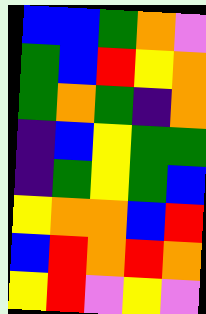[["blue", "blue", "green", "orange", "violet"], ["green", "blue", "red", "yellow", "orange"], ["green", "orange", "green", "indigo", "orange"], ["indigo", "blue", "yellow", "green", "green"], ["indigo", "green", "yellow", "green", "blue"], ["yellow", "orange", "orange", "blue", "red"], ["blue", "red", "orange", "red", "orange"], ["yellow", "red", "violet", "yellow", "violet"]]